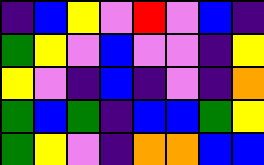[["indigo", "blue", "yellow", "violet", "red", "violet", "blue", "indigo"], ["green", "yellow", "violet", "blue", "violet", "violet", "indigo", "yellow"], ["yellow", "violet", "indigo", "blue", "indigo", "violet", "indigo", "orange"], ["green", "blue", "green", "indigo", "blue", "blue", "green", "yellow"], ["green", "yellow", "violet", "indigo", "orange", "orange", "blue", "blue"]]